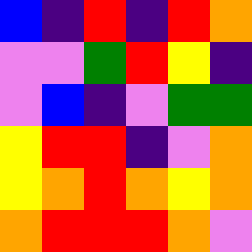[["blue", "indigo", "red", "indigo", "red", "orange"], ["violet", "violet", "green", "red", "yellow", "indigo"], ["violet", "blue", "indigo", "violet", "green", "green"], ["yellow", "red", "red", "indigo", "violet", "orange"], ["yellow", "orange", "red", "orange", "yellow", "orange"], ["orange", "red", "red", "red", "orange", "violet"]]